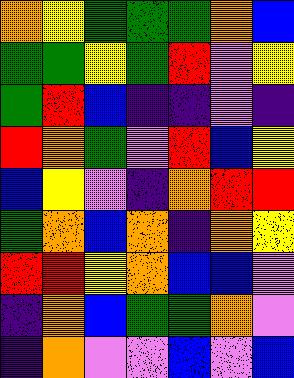[["orange", "yellow", "green", "green", "green", "orange", "blue"], ["green", "green", "yellow", "green", "red", "violet", "yellow"], ["green", "red", "blue", "indigo", "indigo", "violet", "indigo"], ["red", "orange", "green", "violet", "red", "blue", "yellow"], ["blue", "yellow", "violet", "indigo", "orange", "red", "red"], ["green", "orange", "blue", "orange", "indigo", "orange", "yellow"], ["red", "red", "yellow", "orange", "blue", "blue", "violet"], ["indigo", "orange", "blue", "green", "green", "orange", "violet"], ["indigo", "orange", "violet", "violet", "blue", "violet", "blue"]]